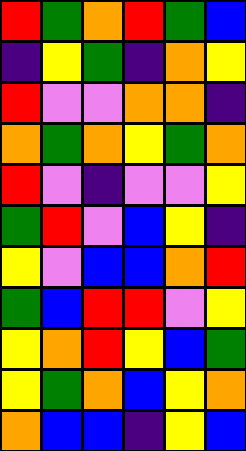[["red", "green", "orange", "red", "green", "blue"], ["indigo", "yellow", "green", "indigo", "orange", "yellow"], ["red", "violet", "violet", "orange", "orange", "indigo"], ["orange", "green", "orange", "yellow", "green", "orange"], ["red", "violet", "indigo", "violet", "violet", "yellow"], ["green", "red", "violet", "blue", "yellow", "indigo"], ["yellow", "violet", "blue", "blue", "orange", "red"], ["green", "blue", "red", "red", "violet", "yellow"], ["yellow", "orange", "red", "yellow", "blue", "green"], ["yellow", "green", "orange", "blue", "yellow", "orange"], ["orange", "blue", "blue", "indigo", "yellow", "blue"]]